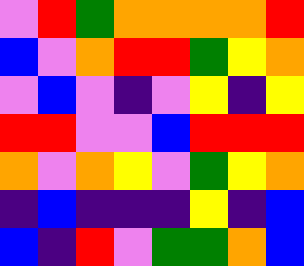[["violet", "red", "green", "orange", "orange", "orange", "orange", "red"], ["blue", "violet", "orange", "red", "red", "green", "yellow", "orange"], ["violet", "blue", "violet", "indigo", "violet", "yellow", "indigo", "yellow"], ["red", "red", "violet", "violet", "blue", "red", "red", "red"], ["orange", "violet", "orange", "yellow", "violet", "green", "yellow", "orange"], ["indigo", "blue", "indigo", "indigo", "indigo", "yellow", "indigo", "blue"], ["blue", "indigo", "red", "violet", "green", "green", "orange", "blue"]]